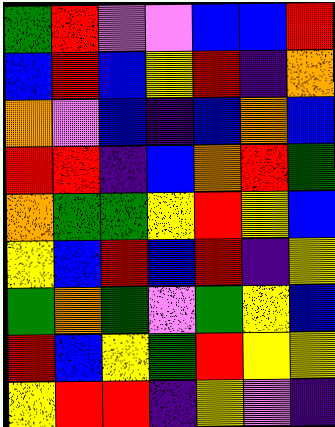[["green", "red", "violet", "violet", "blue", "blue", "red"], ["blue", "red", "blue", "yellow", "red", "indigo", "orange"], ["orange", "violet", "blue", "indigo", "blue", "orange", "blue"], ["red", "red", "indigo", "blue", "orange", "red", "green"], ["orange", "green", "green", "yellow", "red", "yellow", "blue"], ["yellow", "blue", "red", "blue", "red", "indigo", "yellow"], ["green", "orange", "green", "violet", "green", "yellow", "blue"], ["red", "blue", "yellow", "green", "red", "yellow", "yellow"], ["yellow", "red", "red", "indigo", "yellow", "violet", "indigo"]]